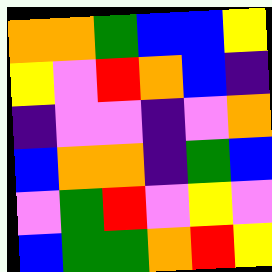[["orange", "orange", "green", "blue", "blue", "yellow"], ["yellow", "violet", "red", "orange", "blue", "indigo"], ["indigo", "violet", "violet", "indigo", "violet", "orange"], ["blue", "orange", "orange", "indigo", "green", "blue"], ["violet", "green", "red", "violet", "yellow", "violet"], ["blue", "green", "green", "orange", "red", "yellow"]]